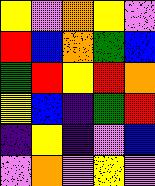[["yellow", "violet", "orange", "yellow", "violet"], ["red", "blue", "orange", "green", "blue"], ["green", "red", "yellow", "red", "orange"], ["yellow", "blue", "indigo", "green", "red"], ["indigo", "yellow", "indigo", "violet", "blue"], ["violet", "orange", "violet", "yellow", "violet"]]